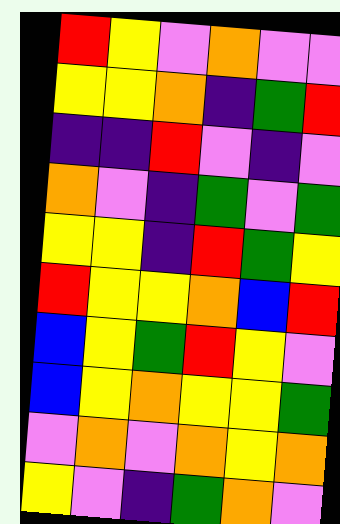[["red", "yellow", "violet", "orange", "violet", "violet"], ["yellow", "yellow", "orange", "indigo", "green", "red"], ["indigo", "indigo", "red", "violet", "indigo", "violet"], ["orange", "violet", "indigo", "green", "violet", "green"], ["yellow", "yellow", "indigo", "red", "green", "yellow"], ["red", "yellow", "yellow", "orange", "blue", "red"], ["blue", "yellow", "green", "red", "yellow", "violet"], ["blue", "yellow", "orange", "yellow", "yellow", "green"], ["violet", "orange", "violet", "orange", "yellow", "orange"], ["yellow", "violet", "indigo", "green", "orange", "violet"]]